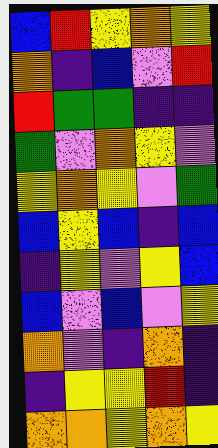[["blue", "red", "yellow", "orange", "yellow"], ["orange", "indigo", "blue", "violet", "red"], ["red", "green", "green", "indigo", "indigo"], ["green", "violet", "orange", "yellow", "violet"], ["yellow", "orange", "yellow", "violet", "green"], ["blue", "yellow", "blue", "indigo", "blue"], ["indigo", "yellow", "violet", "yellow", "blue"], ["blue", "violet", "blue", "violet", "yellow"], ["orange", "violet", "indigo", "orange", "indigo"], ["indigo", "yellow", "yellow", "red", "indigo"], ["orange", "orange", "yellow", "orange", "yellow"]]